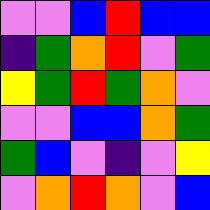[["violet", "violet", "blue", "red", "blue", "blue"], ["indigo", "green", "orange", "red", "violet", "green"], ["yellow", "green", "red", "green", "orange", "violet"], ["violet", "violet", "blue", "blue", "orange", "green"], ["green", "blue", "violet", "indigo", "violet", "yellow"], ["violet", "orange", "red", "orange", "violet", "blue"]]